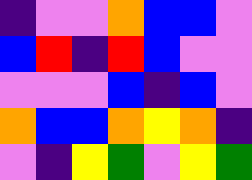[["indigo", "violet", "violet", "orange", "blue", "blue", "violet"], ["blue", "red", "indigo", "red", "blue", "violet", "violet"], ["violet", "violet", "violet", "blue", "indigo", "blue", "violet"], ["orange", "blue", "blue", "orange", "yellow", "orange", "indigo"], ["violet", "indigo", "yellow", "green", "violet", "yellow", "green"]]